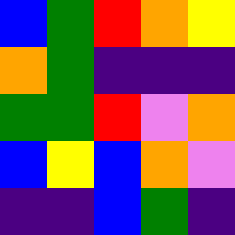[["blue", "green", "red", "orange", "yellow"], ["orange", "green", "indigo", "indigo", "indigo"], ["green", "green", "red", "violet", "orange"], ["blue", "yellow", "blue", "orange", "violet"], ["indigo", "indigo", "blue", "green", "indigo"]]